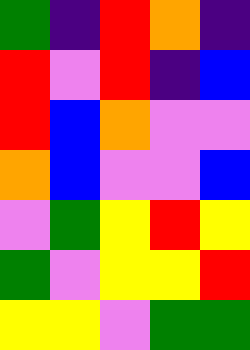[["green", "indigo", "red", "orange", "indigo"], ["red", "violet", "red", "indigo", "blue"], ["red", "blue", "orange", "violet", "violet"], ["orange", "blue", "violet", "violet", "blue"], ["violet", "green", "yellow", "red", "yellow"], ["green", "violet", "yellow", "yellow", "red"], ["yellow", "yellow", "violet", "green", "green"]]